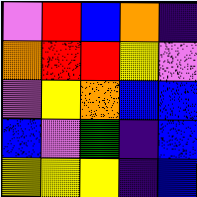[["violet", "red", "blue", "orange", "indigo"], ["orange", "red", "red", "yellow", "violet"], ["violet", "yellow", "orange", "blue", "blue"], ["blue", "violet", "green", "indigo", "blue"], ["yellow", "yellow", "yellow", "indigo", "blue"]]